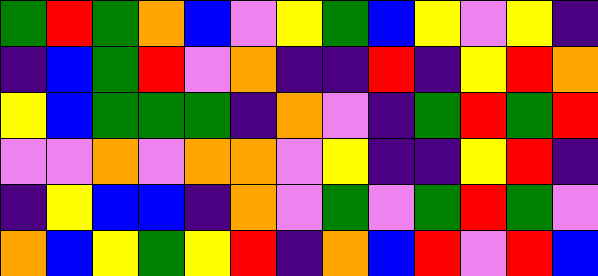[["green", "red", "green", "orange", "blue", "violet", "yellow", "green", "blue", "yellow", "violet", "yellow", "indigo"], ["indigo", "blue", "green", "red", "violet", "orange", "indigo", "indigo", "red", "indigo", "yellow", "red", "orange"], ["yellow", "blue", "green", "green", "green", "indigo", "orange", "violet", "indigo", "green", "red", "green", "red"], ["violet", "violet", "orange", "violet", "orange", "orange", "violet", "yellow", "indigo", "indigo", "yellow", "red", "indigo"], ["indigo", "yellow", "blue", "blue", "indigo", "orange", "violet", "green", "violet", "green", "red", "green", "violet"], ["orange", "blue", "yellow", "green", "yellow", "red", "indigo", "orange", "blue", "red", "violet", "red", "blue"]]